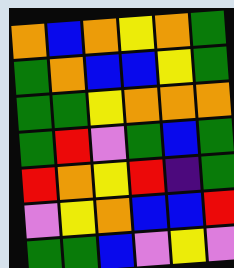[["orange", "blue", "orange", "yellow", "orange", "green"], ["green", "orange", "blue", "blue", "yellow", "green"], ["green", "green", "yellow", "orange", "orange", "orange"], ["green", "red", "violet", "green", "blue", "green"], ["red", "orange", "yellow", "red", "indigo", "green"], ["violet", "yellow", "orange", "blue", "blue", "red"], ["green", "green", "blue", "violet", "yellow", "violet"]]